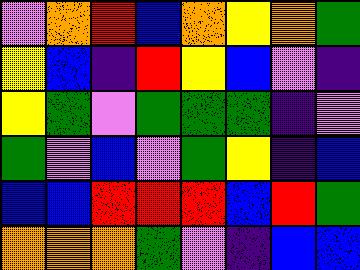[["violet", "orange", "red", "blue", "orange", "yellow", "orange", "green"], ["yellow", "blue", "indigo", "red", "yellow", "blue", "violet", "indigo"], ["yellow", "green", "violet", "green", "green", "green", "indigo", "violet"], ["green", "violet", "blue", "violet", "green", "yellow", "indigo", "blue"], ["blue", "blue", "red", "red", "red", "blue", "red", "green"], ["orange", "orange", "orange", "green", "violet", "indigo", "blue", "blue"]]